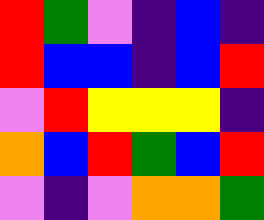[["red", "green", "violet", "indigo", "blue", "indigo"], ["red", "blue", "blue", "indigo", "blue", "red"], ["violet", "red", "yellow", "yellow", "yellow", "indigo"], ["orange", "blue", "red", "green", "blue", "red"], ["violet", "indigo", "violet", "orange", "orange", "green"]]